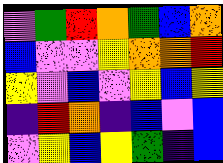[["violet", "green", "red", "orange", "green", "blue", "orange"], ["blue", "violet", "violet", "yellow", "orange", "orange", "red"], ["yellow", "violet", "blue", "violet", "yellow", "blue", "yellow"], ["indigo", "red", "orange", "indigo", "blue", "violet", "blue"], ["violet", "yellow", "blue", "yellow", "green", "indigo", "blue"]]